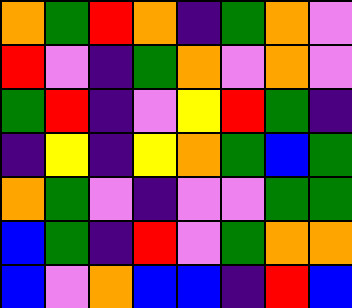[["orange", "green", "red", "orange", "indigo", "green", "orange", "violet"], ["red", "violet", "indigo", "green", "orange", "violet", "orange", "violet"], ["green", "red", "indigo", "violet", "yellow", "red", "green", "indigo"], ["indigo", "yellow", "indigo", "yellow", "orange", "green", "blue", "green"], ["orange", "green", "violet", "indigo", "violet", "violet", "green", "green"], ["blue", "green", "indigo", "red", "violet", "green", "orange", "orange"], ["blue", "violet", "orange", "blue", "blue", "indigo", "red", "blue"]]